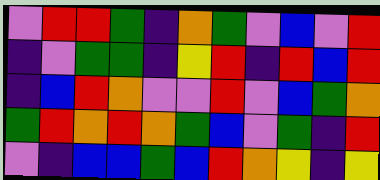[["violet", "red", "red", "green", "indigo", "orange", "green", "violet", "blue", "violet", "red"], ["indigo", "violet", "green", "green", "indigo", "yellow", "red", "indigo", "red", "blue", "red"], ["indigo", "blue", "red", "orange", "violet", "violet", "red", "violet", "blue", "green", "orange"], ["green", "red", "orange", "red", "orange", "green", "blue", "violet", "green", "indigo", "red"], ["violet", "indigo", "blue", "blue", "green", "blue", "red", "orange", "yellow", "indigo", "yellow"]]